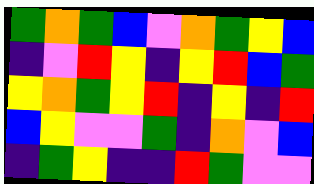[["green", "orange", "green", "blue", "violet", "orange", "green", "yellow", "blue"], ["indigo", "violet", "red", "yellow", "indigo", "yellow", "red", "blue", "green"], ["yellow", "orange", "green", "yellow", "red", "indigo", "yellow", "indigo", "red"], ["blue", "yellow", "violet", "violet", "green", "indigo", "orange", "violet", "blue"], ["indigo", "green", "yellow", "indigo", "indigo", "red", "green", "violet", "violet"]]